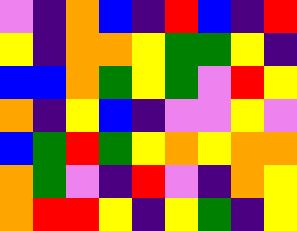[["violet", "indigo", "orange", "blue", "indigo", "red", "blue", "indigo", "red"], ["yellow", "indigo", "orange", "orange", "yellow", "green", "green", "yellow", "indigo"], ["blue", "blue", "orange", "green", "yellow", "green", "violet", "red", "yellow"], ["orange", "indigo", "yellow", "blue", "indigo", "violet", "violet", "yellow", "violet"], ["blue", "green", "red", "green", "yellow", "orange", "yellow", "orange", "orange"], ["orange", "green", "violet", "indigo", "red", "violet", "indigo", "orange", "yellow"], ["orange", "red", "red", "yellow", "indigo", "yellow", "green", "indigo", "yellow"]]